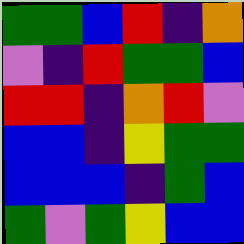[["green", "green", "blue", "red", "indigo", "orange"], ["violet", "indigo", "red", "green", "green", "blue"], ["red", "red", "indigo", "orange", "red", "violet"], ["blue", "blue", "indigo", "yellow", "green", "green"], ["blue", "blue", "blue", "indigo", "green", "blue"], ["green", "violet", "green", "yellow", "blue", "blue"]]